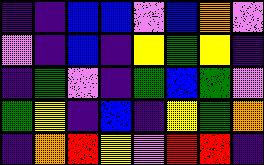[["indigo", "indigo", "blue", "blue", "violet", "blue", "orange", "violet"], ["violet", "indigo", "blue", "indigo", "yellow", "green", "yellow", "indigo"], ["indigo", "green", "violet", "indigo", "green", "blue", "green", "violet"], ["green", "yellow", "indigo", "blue", "indigo", "yellow", "green", "orange"], ["indigo", "orange", "red", "yellow", "violet", "red", "red", "indigo"]]